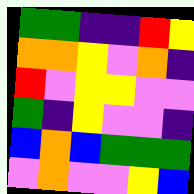[["green", "green", "indigo", "indigo", "red", "yellow"], ["orange", "orange", "yellow", "violet", "orange", "indigo"], ["red", "violet", "yellow", "yellow", "violet", "violet"], ["green", "indigo", "yellow", "violet", "violet", "indigo"], ["blue", "orange", "blue", "green", "green", "green"], ["violet", "orange", "violet", "violet", "yellow", "blue"]]